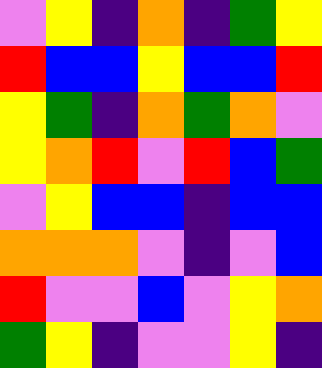[["violet", "yellow", "indigo", "orange", "indigo", "green", "yellow"], ["red", "blue", "blue", "yellow", "blue", "blue", "red"], ["yellow", "green", "indigo", "orange", "green", "orange", "violet"], ["yellow", "orange", "red", "violet", "red", "blue", "green"], ["violet", "yellow", "blue", "blue", "indigo", "blue", "blue"], ["orange", "orange", "orange", "violet", "indigo", "violet", "blue"], ["red", "violet", "violet", "blue", "violet", "yellow", "orange"], ["green", "yellow", "indigo", "violet", "violet", "yellow", "indigo"]]